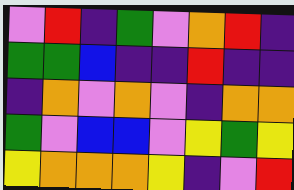[["violet", "red", "indigo", "green", "violet", "orange", "red", "indigo"], ["green", "green", "blue", "indigo", "indigo", "red", "indigo", "indigo"], ["indigo", "orange", "violet", "orange", "violet", "indigo", "orange", "orange"], ["green", "violet", "blue", "blue", "violet", "yellow", "green", "yellow"], ["yellow", "orange", "orange", "orange", "yellow", "indigo", "violet", "red"]]